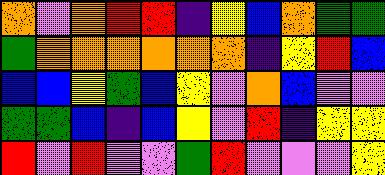[["orange", "violet", "orange", "red", "red", "indigo", "yellow", "blue", "orange", "green", "green"], ["green", "orange", "orange", "orange", "orange", "orange", "orange", "indigo", "yellow", "red", "blue"], ["blue", "blue", "yellow", "green", "blue", "yellow", "violet", "orange", "blue", "violet", "violet"], ["green", "green", "blue", "indigo", "blue", "yellow", "violet", "red", "indigo", "yellow", "yellow"], ["red", "violet", "red", "violet", "violet", "green", "red", "violet", "violet", "violet", "yellow"]]